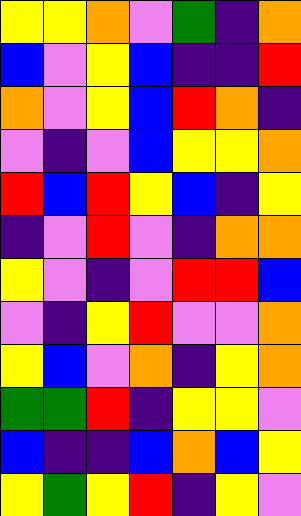[["yellow", "yellow", "orange", "violet", "green", "indigo", "orange"], ["blue", "violet", "yellow", "blue", "indigo", "indigo", "red"], ["orange", "violet", "yellow", "blue", "red", "orange", "indigo"], ["violet", "indigo", "violet", "blue", "yellow", "yellow", "orange"], ["red", "blue", "red", "yellow", "blue", "indigo", "yellow"], ["indigo", "violet", "red", "violet", "indigo", "orange", "orange"], ["yellow", "violet", "indigo", "violet", "red", "red", "blue"], ["violet", "indigo", "yellow", "red", "violet", "violet", "orange"], ["yellow", "blue", "violet", "orange", "indigo", "yellow", "orange"], ["green", "green", "red", "indigo", "yellow", "yellow", "violet"], ["blue", "indigo", "indigo", "blue", "orange", "blue", "yellow"], ["yellow", "green", "yellow", "red", "indigo", "yellow", "violet"]]